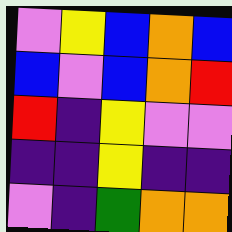[["violet", "yellow", "blue", "orange", "blue"], ["blue", "violet", "blue", "orange", "red"], ["red", "indigo", "yellow", "violet", "violet"], ["indigo", "indigo", "yellow", "indigo", "indigo"], ["violet", "indigo", "green", "orange", "orange"]]